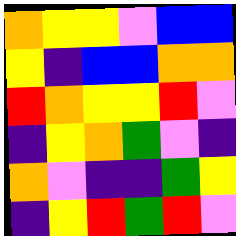[["orange", "yellow", "yellow", "violet", "blue", "blue"], ["yellow", "indigo", "blue", "blue", "orange", "orange"], ["red", "orange", "yellow", "yellow", "red", "violet"], ["indigo", "yellow", "orange", "green", "violet", "indigo"], ["orange", "violet", "indigo", "indigo", "green", "yellow"], ["indigo", "yellow", "red", "green", "red", "violet"]]